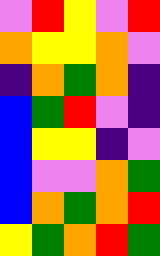[["violet", "red", "yellow", "violet", "red"], ["orange", "yellow", "yellow", "orange", "violet"], ["indigo", "orange", "green", "orange", "indigo"], ["blue", "green", "red", "violet", "indigo"], ["blue", "yellow", "yellow", "indigo", "violet"], ["blue", "violet", "violet", "orange", "green"], ["blue", "orange", "green", "orange", "red"], ["yellow", "green", "orange", "red", "green"]]